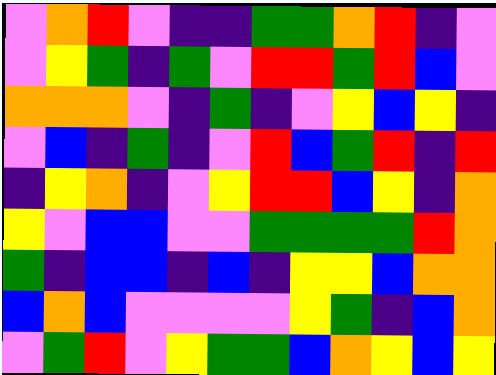[["violet", "orange", "red", "violet", "indigo", "indigo", "green", "green", "orange", "red", "indigo", "violet"], ["violet", "yellow", "green", "indigo", "green", "violet", "red", "red", "green", "red", "blue", "violet"], ["orange", "orange", "orange", "violet", "indigo", "green", "indigo", "violet", "yellow", "blue", "yellow", "indigo"], ["violet", "blue", "indigo", "green", "indigo", "violet", "red", "blue", "green", "red", "indigo", "red"], ["indigo", "yellow", "orange", "indigo", "violet", "yellow", "red", "red", "blue", "yellow", "indigo", "orange"], ["yellow", "violet", "blue", "blue", "violet", "violet", "green", "green", "green", "green", "red", "orange"], ["green", "indigo", "blue", "blue", "indigo", "blue", "indigo", "yellow", "yellow", "blue", "orange", "orange"], ["blue", "orange", "blue", "violet", "violet", "violet", "violet", "yellow", "green", "indigo", "blue", "orange"], ["violet", "green", "red", "violet", "yellow", "green", "green", "blue", "orange", "yellow", "blue", "yellow"]]